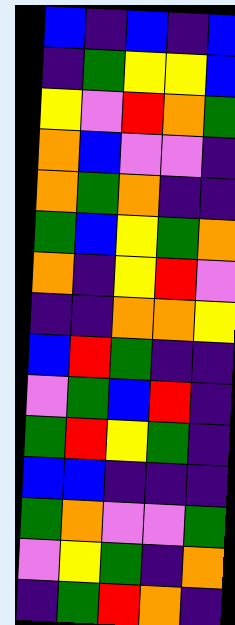[["blue", "indigo", "blue", "indigo", "blue"], ["indigo", "green", "yellow", "yellow", "blue"], ["yellow", "violet", "red", "orange", "green"], ["orange", "blue", "violet", "violet", "indigo"], ["orange", "green", "orange", "indigo", "indigo"], ["green", "blue", "yellow", "green", "orange"], ["orange", "indigo", "yellow", "red", "violet"], ["indigo", "indigo", "orange", "orange", "yellow"], ["blue", "red", "green", "indigo", "indigo"], ["violet", "green", "blue", "red", "indigo"], ["green", "red", "yellow", "green", "indigo"], ["blue", "blue", "indigo", "indigo", "indigo"], ["green", "orange", "violet", "violet", "green"], ["violet", "yellow", "green", "indigo", "orange"], ["indigo", "green", "red", "orange", "indigo"]]